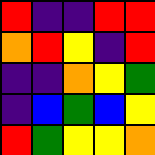[["red", "indigo", "indigo", "red", "red"], ["orange", "red", "yellow", "indigo", "red"], ["indigo", "indigo", "orange", "yellow", "green"], ["indigo", "blue", "green", "blue", "yellow"], ["red", "green", "yellow", "yellow", "orange"]]